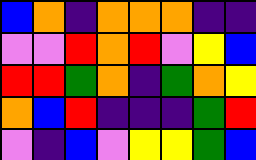[["blue", "orange", "indigo", "orange", "orange", "orange", "indigo", "indigo"], ["violet", "violet", "red", "orange", "red", "violet", "yellow", "blue"], ["red", "red", "green", "orange", "indigo", "green", "orange", "yellow"], ["orange", "blue", "red", "indigo", "indigo", "indigo", "green", "red"], ["violet", "indigo", "blue", "violet", "yellow", "yellow", "green", "blue"]]